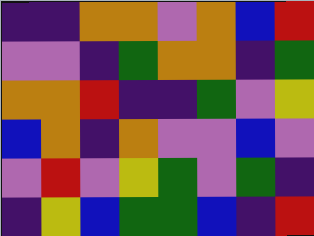[["indigo", "indigo", "orange", "orange", "violet", "orange", "blue", "red"], ["violet", "violet", "indigo", "green", "orange", "orange", "indigo", "green"], ["orange", "orange", "red", "indigo", "indigo", "green", "violet", "yellow"], ["blue", "orange", "indigo", "orange", "violet", "violet", "blue", "violet"], ["violet", "red", "violet", "yellow", "green", "violet", "green", "indigo"], ["indigo", "yellow", "blue", "green", "green", "blue", "indigo", "red"]]